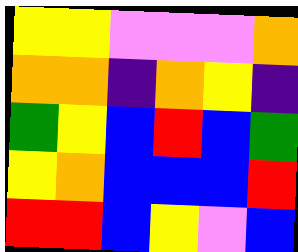[["yellow", "yellow", "violet", "violet", "violet", "orange"], ["orange", "orange", "indigo", "orange", "yellow", "indigo"], ["green", "yellow", "blue", "red", "blue", "green"], ["yellow", "orange", "blue", "blue", "blue", "red"], ["red", "red", "blue", "yellow", "violet", "blue"]]